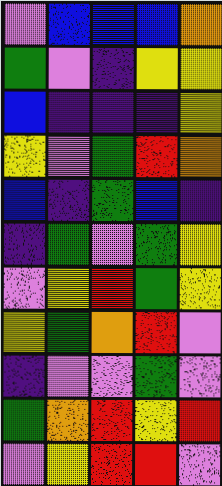[["violet", "blue", "blue", "blue", "orange"], ["green", "violet", "indigo", "yellow", "yellow"], ["blue", "indigo", "indigo", "indigo", "yellow"], ["yellow", "violet", "green", "red", "orange"], ["blue", "indigo", "green", "blue", "indigo"], ["indigo", "green", "violet", "green", "yellow"], ["violet", "yellow", "red", "green", "yellow"], ["yellow", "green", "orange", "red", "violet"], ["indigo", "violet", "violet", "green", "violet"], ["green", "orange", "red", "yellow", "red"], ["violet", "yellow", "red", "red", "violet"]]